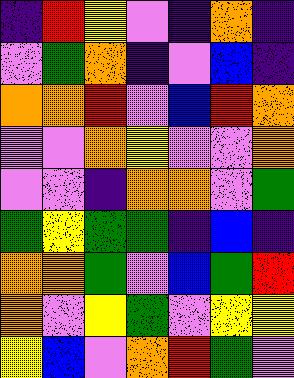[["indigo", "red", "yellow", "violet", "indigo", "orange", "indigo"], ["violet", "green", "orange", "indigo", "violet", "blue", "indigo"], ["orange", "orange", "red", "violet", "blue", "red", "orange"], ["violet", "violet", "orange", "yellow", "violet", "violet", "orange"], ["violet", "violet", "indigo", "orange", "orange", "violet", "green"], ["green", "yellow", "green", "green", "indigo", "blue", "indigo"], ["orange", "orange", "green", "violet", "blue", "green", "red"], ["orange", "violet", "yellow", "green", "violet", "yellow", "yellow"], ["yellow", "blue", "violet", "orange", "red", "green", "violet"]]